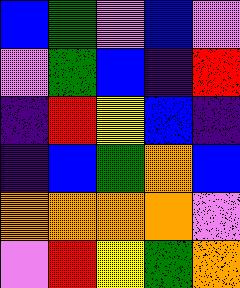[["blue", "green", "violet", "blue", "violet"], ["violet", "green", "blue", "indigo", "red"], ["indigo", "red", "yellow", "blue", "indigo"], ["indigo", "blue", "green", "orange", "blue"], ["orange", "orange", "orange", "orange", "violet"], ["violet", "red", "yellow", "green", "orange"]]